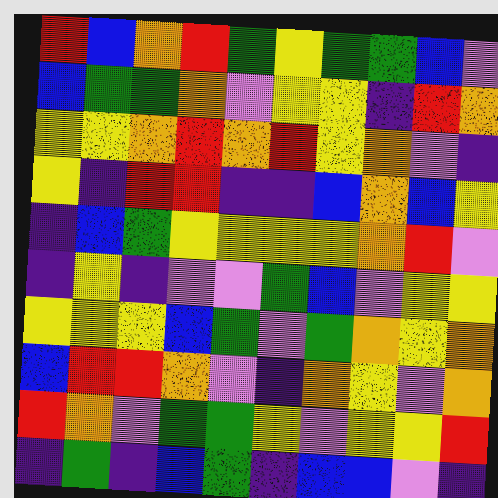[["red", "blue", "orange", "red", "green", "yellow", "green", "green", "blue", "violet"], ["blue", "green", "green", "orange", "violet", "yellow", "yellow", "indigo", "red", "orange"], ["yellow", "yellow", "orange", "red", "orange", "red", "yellow", "orange", "violet", "indigo"], ["yellow", "indigo", "red", "red", "indigo", "indigo", "blue", "orange", "blue", "yellow"], ["indigo", "blue", "green", "yellow", "yellow", "yellow", "yellow", "orange", "red", "violet"], ["indigo", "yellow", "indigo", "violet", "violet", "green", "blue", "violet", "yellow", "yellow"], ["yellow", "yellow", "yellow", "blue", "green", "violet", "green", "orange", "yellow", "orange"], ["blue", "red", "red", "orange", "violet", "indigo", "orange", "yellow", "violet", "orange"], ["red", "orange", "violet", "green", "green", "yellow", "violet", "yellow", "yellow", "red"], ["indigo", "green", "indigo", "blue", "green", "indigo", "blue", "blue", "violet", "indigo"]]